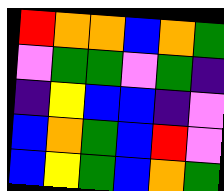[["red", "orange", "orange", "blue", "orange", "green"], ["violet", "green", "green", "violet", "green", "indigo"], ["indigo", "yellow", "blue", "blue", "indigo", "violet"], ["blue", "orange", "green", "blue", "red", "violet"], ["blue", "yellow", "green", "blue", "orange", "green"]]